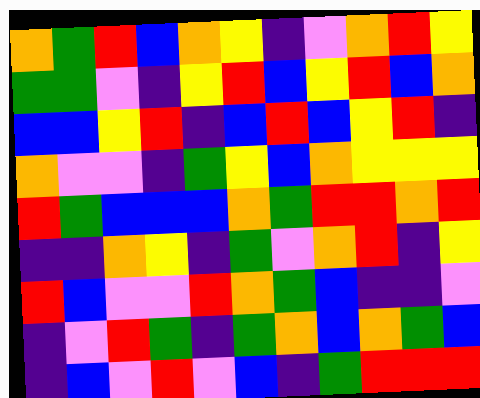[["orange", "green", "red", "blue", "orange", "yellow", "indigo", "violet", "orange", "red", "yellow"], ["green", "green", "violet", "indigo", "yellow", "red", "blue", "yellow", "red", "blue", "orange"], ["blue", "blue", "yellow", "red", "indigo", "blue", "red", "blue", "yellow", "red", "indigo"], ["orange", "violet", "violet", "indigo", "green", "yellow", "blue", "orange", "yellow", "yellow", "yellow"], ["red", "green", "blue", "blue", "blue", "orange", "green", "red", "red", "orange", "red"], ["indigo", "indigo", "orange", "yellow", "indigo", "green", "violet", "orange", "red", "indigo", "yellow"], ["red", "blue", "violet", "violet", "red", "orange", "green", "blue", "indigo", "indigo", "violet"], ["indigo", "violet", "red", "green", "indigo", "green", "orange", "blue", "orange", "green", "blue"], ["indigo", "blue", "violet", "red", "violet", "blue", "indigo", "green", "red", "red", "red"]]